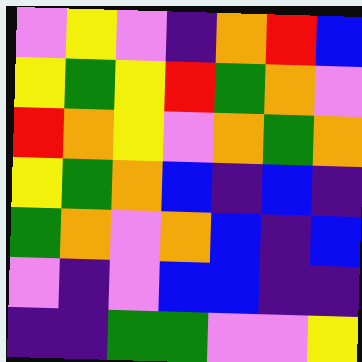[["violet", "yellow", "violet", "indigo", "orange", "red", "blue"], ["yellow", "green", "yellow", "red", "green", "orange", "violet"], ["red", "orange", "yellow", "violet", "orange", "green", "orange"], ["yellow", "green", "orange", "blue", "indigo", "blue", "indigo"], ["green", "orange", "violet", "orange", "blue", "indigo", "blue"], ["violet", "indigo", "violet", "blue", "blue", "indigo", "indigo"], ["indigo", "indigo", "green", "green", "violet", "violet", "yellow"]]